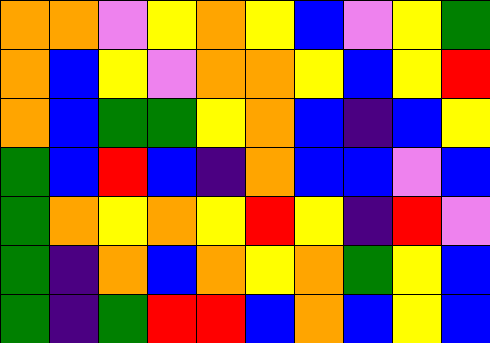[["orange", "orange", "violet", "yellow", "orange", "yellow", "blue", "violet", "yellow", "green"], ["orange", "blue", "yellow", "violet", "orange", "orange", "yellow", "blue", "yellow", "red"], ["orange", "blue", "green", "green", "yellow", "orange", "blue", "indigo", "blue", "yellow"], ["green", "blue", "red", "blue", "indigo", "orange", "blue", "blue", "violet", "blue"], ["green", "orange", "yellow", "orange", "yellow", "red", "yellow", "indigo", "red", "violet"], ["green", "indigo", "orange", "blue", "orange", "yellow", "orange", "green", "yellow", "blue"], ["green", "indigo", "green", "red", "red", "blue", "orange", "blue", "yellow", "blue"]]